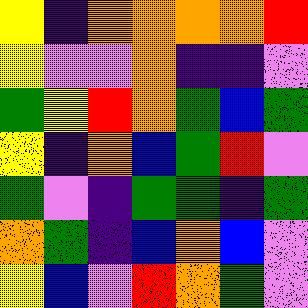[["yellow", "indigo", "orange", "orange", "orange", "orange", "red"], ["yellow", "violet", "violet", "orange", "indigo", "indigo", "violet"], ["green", "yellow", "red", "orange", "green", "blue", "green"], ["yellow", "indigo", "orange", "blue", "green", "red", "violet"], ["green", "violet", "indigo", "green", "green", "indigo", "green"], ["orange", "green", "indigo", "blue", "orange", "blue", "violet"], ["yellow", "blue", "violet", "red", "orange", "green", "violet"]]